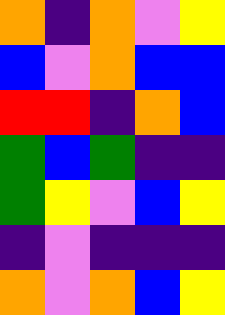[["orange", "indigo", "orange", "violet", "yellow"], ["blue", "violet", "orange", "blue", "blue"], ["red", "red", "indigo", "orange", "blue"], ["green", "blue", "green", "indigo", "indigo"], ["green", "yellow", "violet", "blue", "yellow"], ["indigo", "violet", "indigo", "indigo", "indigo"], ["orange", "violet", "orange", "blue", "yellow"]]